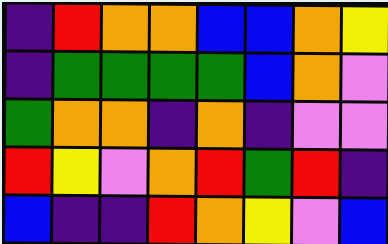[["indigo", "red", "orange", "orange", "blue", "blue", "orange", "yellow"], ["indigo", "green", "green", "green", "green", "blue", "orange", "violet"], ["green", "orange", "orange", "indigo", "orange", "indigo", "violet", "violet"], ["red", "yellow", "violet", "orange", "red", "green", "red", "indigo"], ["blue", "indigo", "indigo", "red", "orange", "yellow", "violet", "blue"]]